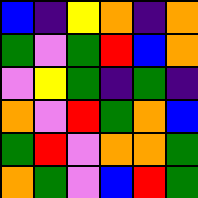[["blue", "indigo", "yellow", "orange", "indigo", "orange"], ["green", "violet", "green", "red", "blue", "orange"], ["violet", "yellow", "green", "indigo", "green", "indigo"], ["orange", "violet", "red", "green", "orange", "blue"], ["green", "red", "violet", "orange", "orange", "green"], ["orange", "green", "violet", "blue", "red", "green"]]